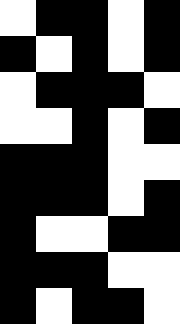[["white", "black", "black", "white", "black"], ["black", "white", "black", "white", "black"], ["white", "black", "black", "black", "white"], ["white", "white", "black", "white", "black"], ["black", "black", "black", "white", "white"], ["black", "black", "black", "white", "black"], ["black", "white", "white", "black", "black"], ["black", "black", "black", "white", "white"], ["black", "white", "black", "black", "white"]]